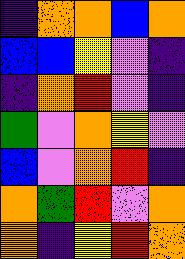[["indigo", "orange", "orange", "blue", "orange"], ["blue", "blue", "yellow", "violet", "indigo"], ["indigo", "orange", "red", "violet", "indigo"], ["green", "violet", "orange", "yellow", "violet"], ["blue", "violet", "orange", "red", "indigo"], ["orange", "green", "red", "violet", "orange"], ["orange", "indigo", "yellow", "red", "orange"]]